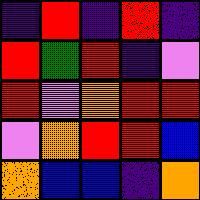[["indigo", "red", "indigo", "red", "indigo"], ["red", "green", "red", "indigo", "violet"], ["red", "violet", "orange", "red", "red"], ["violet", "orange", "red", "red", "blue"], ["orange", "blue", "blue", "indigo", "orange"]]